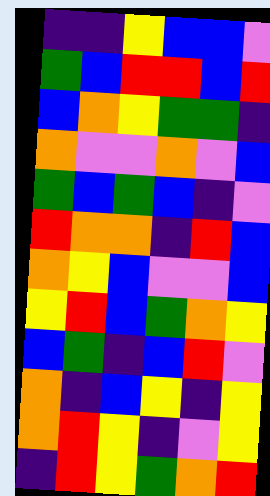[["indigo", "indigo", "yellow", "blue", "blue", "violet"], ["green", "blue", "red", "red", "blue", "red"], ["blue", "orange", "yellow", "green", "green", "indigo"], ["orange", "violet", "violet", "orange", "violet", "blue"], ["green", "blue", "green", "blue", "indigo", "violet"], ["red", "orange", "orange", "indigo", "red", "blue"], ["orange", "yellow", "blue", "violet", "violet", "blue"], ["yellow", "red", "blue", "green", "orange", "yellow"], ["blue", "green", "indigo", "blue", "red", "violet"], ["orange", "indigo", "blue", "yellow", "indigo", "yellow"], ["orange", "red", "yellow", "indigo", "violet", "yellow"], ["indigo", "red", "yellow", "green", "orange", "red"]]